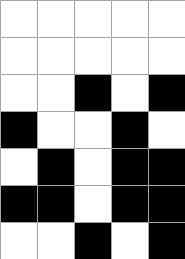[["white", "white", "white", "white", "white"], ["white", "white", "white", "white", "white"], ["white", "white", "black", "white", "black"], ["black", "white", "white", "black", "white"], ["white", "black", "white", "black", "black"], ["black", "black", "white", "black", "black"], ["white", "white", "black", "white", "black"]]